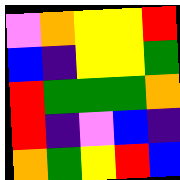[["violet", "orange", "yellow", "yellow", "red"], ["blue", "indigo", "yellow", "yellow", "green"], ["red", "green", "green", "green", "orange"], ["red", "indigo", "violet", "blue", "indigo"], ["orange", "green", "yellow", "red", "blue"]]